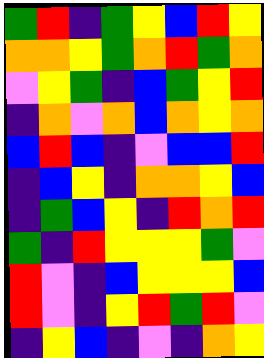[["green", "red", "indigo", "green", "yellow", "blue", "red", "yellow"], ["orange", "orange", "yellow", "green", "orange", "red", "green", "orange"], ["violet", "yellow", "green", "indigo", "blue", "green", "yellow", "red"], ["indigo", "orange", "violet", "orange", "blue", "orange", "yellow", "orange"], ["blue", "red", "blue", "indigo", "violet", "blue", "blue", "red"], ["indigo", "blue", "yellow", "indigo", "orange", "orange", "yellow", "blue"], ["indigo", "green", "blue", "yellow", "indigo", "red", "orange", "red"], ["green", "indigo", "red", "yellow", "yellow", "yellow", "green", "violet"], ["red", "violet", "indigo", "blue", "yellow", "yellow", "yellow", "blue"], ["red", "violet", "indigo", "yellow", "red", "green", "red", "violet"], ["indigo", "yellow", "blue", "indigo", "violet", "indigo", "orange", "yellow"]]